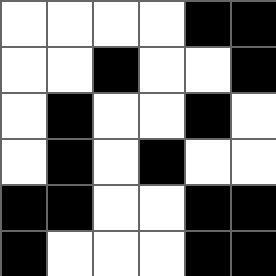[["white", "white", "white", "white", "black", "black"], ["white", "white", "black", "white", "white", "black"], ["white", "black", "white", "white", "black", "white"], ["white", "black", "white", "black", "white", "white"], ["black", "black", "white", "white", "black", "black"], ["black", "white", "white", "white", "black", "black"]]